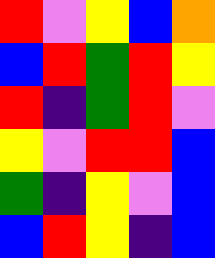[["red", "violet", "yellow", "blue", "orange"], ["blue", "red", "green", "red", "yellow"], ["red", "indigo", "green", "red", "violet"], ["yellow", "violet", "red", "red", "blue"], ["green", "indigo", "yellow", "violet", "blue"], ["blue", "red", "yellow", "indigo", "blue"]]